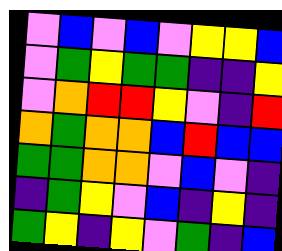[["violet", "blue", "violet", "blue", "violet", "yellow", "yellow", "blue"], ["violet", "green", "yellow", "green", "green", "indigo", "indigo", "yellow"], ["violet", "orange", "red", "red", "yellow", "violet", "indigo", "red"], ["orange", "green", "orange", "orange", "blue", "red", "blue", "blue"], ["green", "green", "orange", "orange", "violet", "blue", "violet", "indigo"], ["indigo", "green", "yellow", "violet", "blue", "indigo", "yellow", "indigo"], ["green", "yellow", "indigo", "yellow", "violet", "green", "indigo", "blue"]]